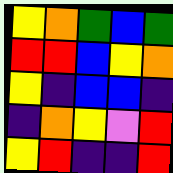[["yellow", "orange", "green", "blue", "green"], ["red", "red", "blue", "yellow", "orange"], ["yellow", "indigo", "blue", "blue", "indigo"], ["indigo", "orange", "yellow", "violet", "red"], ["yellow", "red", "indigo", "indigo", "red"]]